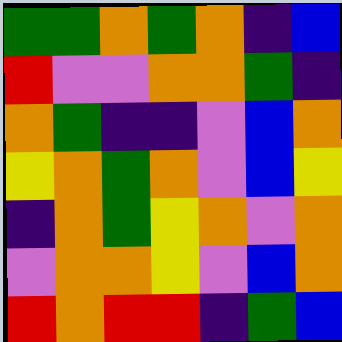[["green", "green", "orange", "green", "orange", "indigo", "blue"], ["red", "violet", "violet", "orange", "orange", "green", "indigo"], ["orange", "green", "indigo", "indigo", "violet", "blue", "orange"], ["yellow", "orange", "green", "orange", "violet", "blue", "yellow"], ["indigo", "orange", "green", "yellow", "orange", "violet", "orange"], ["violet", "orange", "orange", "yellow", "violet", "blue", "orange"], ["red", "orange", "red", "red", "indigo", "green", "blue"]]